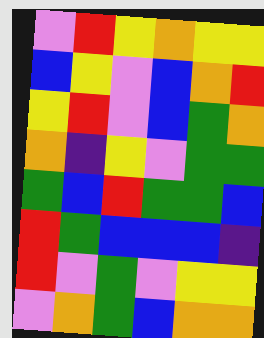[["violet", "red", "yellow", "orange", "yellow", "yellow"], ["blue", "yellow", "violet", "blue", "orange", "red"], ["yellow", "red", "violet", "blue", "green", "orange"], ["orange", "indigo", "yellow", "violet", "green", "green"], ["green", "blue", "red", "green", "green", "blue"], ["red", "green", "blue", "blue", "blue", "indigo"], ["red", "violet", "green", "violet", "yellow", "yellow"], ["violet", "orange", "green", "blue", "orange", "orange"]]